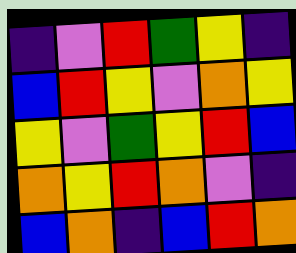[["indigo", "violet", "red", "green", "yellow", "indigo"], ["blue", "red", "yellow", "violet", "orange", "yellow"], ["yellow", "violet", "green", "yellow", "red", "blue"], ["orange", "yellow", "red", "orange", "violet", "indigo"], ["blue", "orange", "indigo", "blue", "red", "orange"]]